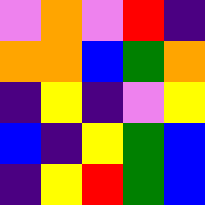[["violet", "orange", "violet", "red", "indigo"], ["orange", "orange", "blue", "green", "orange"], ["indigo", "yellow", "indigo", "violet", "yellow"], ["blue", "indigo", "yellow", "green", "blue"], ["indigo", "yellow", "red", "green", "blue"]]